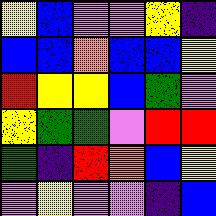[["yellow", "blue", "violet", "violet", "yellow", "indigo"], ["blue", "blue", "orange", "blue", "blue", "yellow"], ["red", "yellow", "yellow", "blue", "green", "violet"], ["yellow", "green", "green", "violet", "red", "red"], ["green", "indigo", "red", "orange", "blue", "yellow"], ["violet", "yellow", "violet", "violet", "indigo", "blue"]]